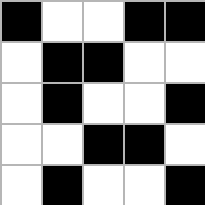[["black", "white", "white", "black", "black"], ["white", "black", "black", "white", "white"], ["white", "black", "white", "white", "black"], ["white", "white", "black", "black", "white"], ["white", "black", "white", "white", "black"]]